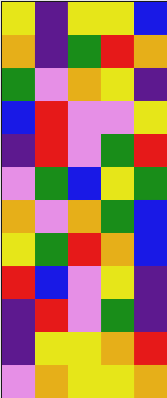[["yellow", "indigo", "yellow", "yellow", "blue"], ["orange", "indigo", "green", "red", "orange"], ["green", "violet", "orange", "yellow", "indigo"], ["blue", "red", "violet", "violet", "yellow"], ["indigo", "red", "violet", "green", "red"], ["violet", "green", "blue", "yellow", "green"], ["orange", "violet", "orange", "green", "blue"], ["yellow", "green", "red", "orange", "blue"], ["red", "blue", "violet", "yellow", "indigo"], ["indigo", "red", "violet", "green", "indigo"], ["indigo", "yellow", "yellow", "orange", "red"], ["violet", "orange", "yellow", "yellow", "orange"]]